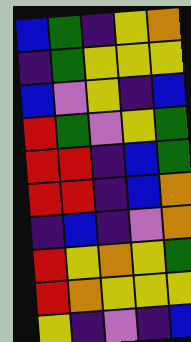[["blue", "green", "indigo", "yellow", "orange"], ["indigo", "green", "yellow", "yellow", "yellow"], ["blue", "violet", "yellow", "indigo", "blue"], ["red", "green", "violet", "yellow", "green"], ["red", "red", "indigo", "blue", "green"], ["red", "red", "indigo", "blue", "orange"], ["indigo", "blue", "indigo", "violet", "orange"], ["red", "yellow", "orange", "yellow", "green"], ["red", "orange", "yellow", "yellow", "yellow"], ["yellow", "indigo", "violet", "indigo", "blue"]]